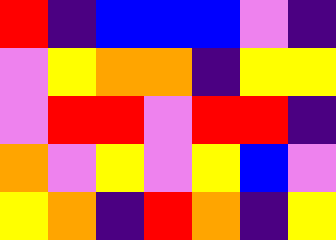[["red", "indigo", "blue", "blue", "blue", "violet", "indigo"], ["violet", "yellow", "orange", "orange", "indigo", "yellow", "yellow"], ["violet", "red", "red", "violet", "red", "red", "indigo"], ["orange", "violet", "yellow", "violet", "yellow", "blue", "violet"], ["yellow", "orange", "indigo", "red", "orange", "indigo", "yellow"]]